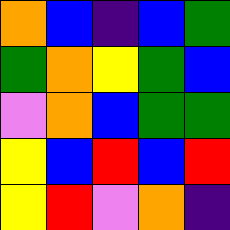[["orange", "blue", "indigo", "blue", "green"], ["green", "orange", "yellow", "green", "blue"], ["violet", "orange", "blue", "green", "green"], ["yellow", "blue", "red", "blue", "red"], ["yellow", "red", "violet", "orange", "indigo"]]